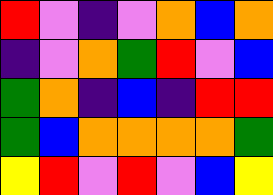[["red", "violet", "indigo", "violet", "orange", "blue", "orange"], ["indigo", "violet", "orange", "green", "red", "violet", "blue"], ["green", "orange", "indigo", "blue", "indigo", "red", "red"], ["green", "blue", "orange", "orange", "orange", "orange", "green"], ["yellow", "red", "violet", "red", "violet", "blue", "yellow"]]